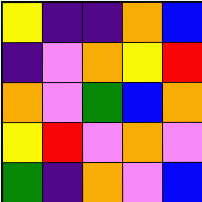[["yellow", "indigo", "indigo", "orange", "blue"], ["indigo", "violet", "orange", "yellow", "red"], ["orange", "violet", "green", "blue", "orange"], ["yellow", "red", "violet", "orange", "violet"], ["green", "indigo", "orange", "violet", "blue"]]